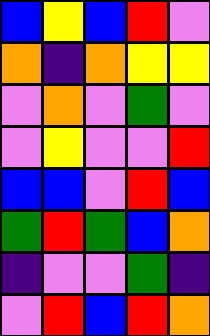[["blue", "yellow", "blue", "red", "violet"], ["orange", "indigo", "orange", "yellow", "yellow"], ["violet", "orange", "violet", "green", "violet"], ["violet", "yellow", "violet", "violet", "red"], ["blue", "blue", "violet", "red", "blue"], ["green", "red", "green", "blue", "orange"], ["indigo", "violet", "violet", "green", "indigo"], ["violet", "red", "blue", "red", "orange"]]